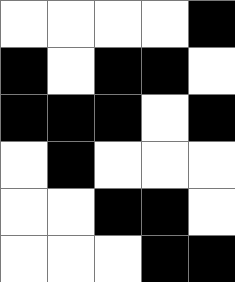[["white", "white", "white", "white", "black"], ["black", "white", "black", "black", "white"], ["black", "black", "black", "white", "black"], ["white", "black", "white", "white", "white"], ["white", "white", "black", "black", "white"], ["white", "white", "white", "black", "black"]]